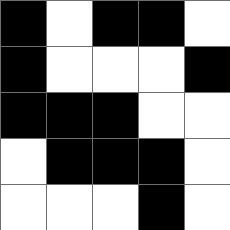[["black", "white", "black", "black", "white"], ["black", "white", "white", "white", "black"], ["black", "black", "black", "white", "white"], ["white", "black", "black", "black", "white"], ["white", "white", "white", "black", "white"]]